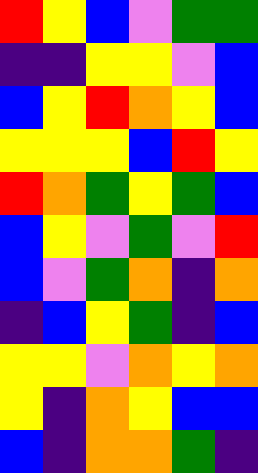[["red", "yellow", "blue", "violet", "green", "green"], ["indigo", "indigo", "yellow", "yellow", "violet", "blue"], ["blue", "yellow", "red", "orange", "yellow", "blue"], ["yellow", "yellow", "yellow", "blue", "red", "yellow"], ["red", "orange", "green", "yellow", "green", "blue"], ["blue", "yellow", "violet", "green", "violet", "red"], ["blue", "violet", "green", "orange", "indigo", "orange"], ["indigo", "blue", "yellow", "green", "indigo", "blue"], ["yellow", "yellow", "violet", "orange", "yellow", "orange"], ["yellow", "indigo", "orange", "yellow", "blue", "blue"], ["blue", "indigo", "orange", "orange", "green", "indigo"]]